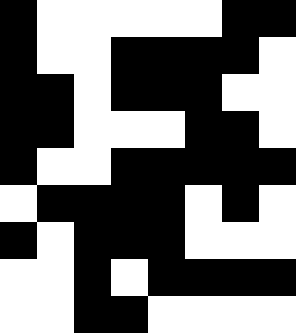[["black", "white", "white", "white", "white", "white", "black", "black"], ["black", "white", "white", "black", "black", "black", "black", "white"], ["black", "black", "white", "black", "black", "black", "white", "white"], ["black", "black", "white", "white", "white", "black", "black", "white"], ["black", "white", "white", "black", "black", "black", "black", "black"], ["white", "black", "black", "black", "black", "white", "black", "white"], ["black", "white", "black", "black", "black", "white", "white", "white"], ["white", "white", "black", "white", "black", "black", "black", "black"], ["white", "white", "black", "black", "white", "white", "white", "white"]]